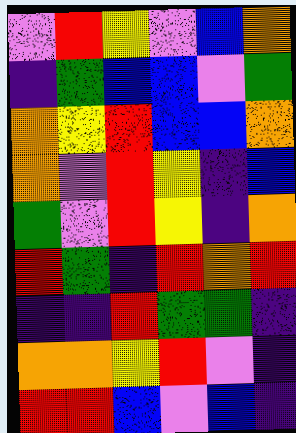[["violet", "red", "yellow", "violet", "blue", "orange"], ["indigo", "green", "blue", "blue", "violet", "green"], ["orange", "yellow", "red", "blue", "blue", "orange"], ["orange", "violet", "red", "yellow", "indigo", "blue"], ["green", "violet", "red", "yellow", "indigo", "orange"], ["red", "green", "indigo", "red", "orange", "red"], ["indigo", "indigo", "red", "green", "green", "indigo"], ["orange", "orange", "yellow", "red", "violet", "indigo"], ["red", "red", "blue", "violet", "blue", "indigo"]]